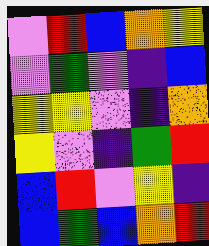[["violet", "red", "blue", "orange", "yellow"], ["violet", "green", "violet", "indigo", "blue"], ["yellow", "yellow", "violet", "indigo", "orange"], ["yellow", "violet", "indigo", "green", "red"], ["blue", "red", "violet", "yellow", "indigo"], ["blue", "green", "blue", "orange", "red"]]